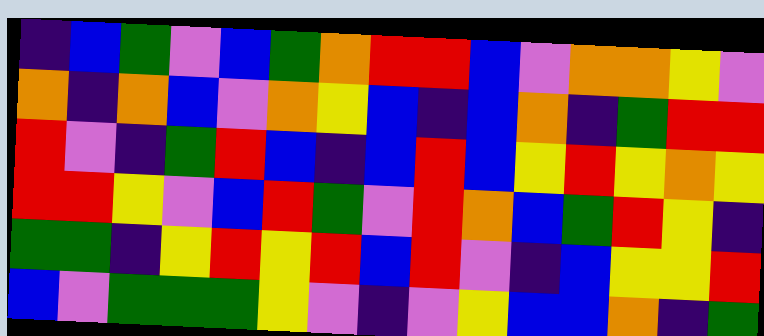[["indigo", "blue", "green", "violet", "blue", "green", "orange", "red", "red", "blue", "violet", "orange", "orange", "yellow", "violet"], ["orange", "indigo", "orange", "blue", "violet", "orange", "yellow", "blue", "indigo", "blue", "orange", "indigo", "green", "red", "red"], ["red", "violet", "indigo", "green", "red", "blue", "indigo", "blue", "red", "blue", "yellow", "red", "yellow", "orange", "yellow"], ["red", "red", "yellow", "violet", "blue", "red", "green", "violet", "red", "orange", "blue", "green", "red", "yellow", "indigo"], ["green", "green", "indigo", "yellow", "red", "yellow", "red", "blue", "red", "violet", "indigo", "blue", "yellow", "yellow", "red"], ["blue", "violet", "green", "green", "green", "yellow", "violet", "indigo", "violet", "yellow", "blue", "blue", "orange", "indigo", "green"]]